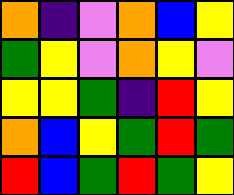[["orange", "indigo", "violet", "orange", "blue", "yellow"], ["green", "yellow", "violet", "orange", "yellow", "violet"], ["yellow", "yellow", "green", "indigo", "red", "yellow"], ["orange", "blue", "yellow", "green", "red", "green"], ["red", "blue", "green", "red", "green", "yellow"]]